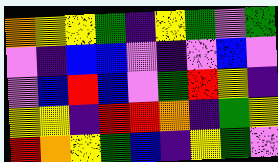[["orange", "yellow", "yellow", "green", "indigo", "yellow", "green", "violet", "green"], ["violet", "indigo", "blue", "blue", "violet", "indigo", "violet", "blue", "violet"], ["violet", "blue", "red", "blue", "violet", "green", "red", "yellow", "indigo"], ["yellow", "yellow", "indigo", "red", "red", "orange", "indigo", "green", "yellow"], ["red", "orange", "yellow", "green", "blue", "indigo", "yellow", "green", "violet"]]